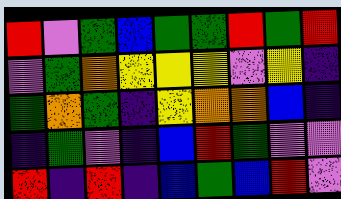[["red", "violet", "green", "blue", "green", "green", "red", "green", "red"], ["violet", "green", "orange", "yellow", "yellow", "yellow", "violet", "yellow", "indigo"], ["green", "orange", "green", "indigo", "yellow", "orange", "orange", "blue", "indigo"], ["indigo", "green", "violet", "indigo", "blue", "red", "green", "violet", "violet"], ["red", "indigo", "red", "indigo", "blue", "green", "blue", "red", "violet"]]